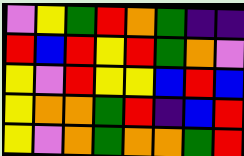[["violet", "yellow", "green", "red", "orange", "green", "indigo", "indigo"], ["red", "blue", "red", "yellow", "red", "green", "orange", "violet"], ["yellow", "violet", "red", "yellow", "yellow", "blue", "red", "blue"], ["yellow", "orange", "orange", "green", "red", "indigo", "blue", "red"], ["yellow", "violet", "orange", "green", "orange", "orange", "green", "red"]]